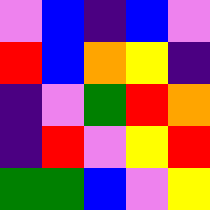[["violet", "blue", "indigo", "blue", "violet"], ["red", "blue", "orange", "yellow", "indigo"], ["indigo", "violet", "green", "red", "orange"], ["indigo", "red", "violet", "yellow", "red"], ["green", "green", "blue", "violet", "yellow"]]